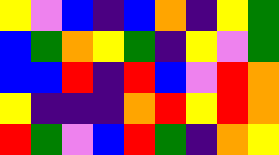[["yellow", "violet", "blue", "indigo", "blue", "orange", "indigo", "yellow", "green"], ["blue", "green", "orange", "yellow", "green", "indigo", "yellow", "violet", "green"], ["blue", "blue", "red", "indigo", "red", "blue", "violet", "red", "orange"], ["yellow", "indigo", "indigo", "indigo", "orange", "red", "yellow", "red", "orange"], ["red", "green", "violet", "blue", "red", "green", "indigo", "orange", "yellow"]]